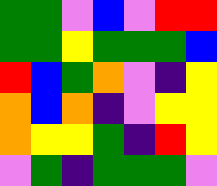[["green", "green", "violet", "blue", "violet", "red", "red"], ["green", "green", "yellow", "green", "green", "green", "blue"], ["red", "blue", "green", "orange", "violet", "indigo", "yellow"], ["orange", "blue", "orange", "indigo", "violet", "yellow", "yellow"], ["orange", "yellow", "yellow", "green", "indigo", "red", "yellow"], ["violet", "green", "indigo", "green", "green", "green", "violet"]]